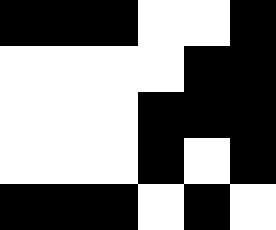[["black", "black", "black", "white", "white", "black"], ["white", "white", "white", "white", "black", "black"], ["white", "white", "white", "black", "black", "black"], ["white", "white", "white", "black", "white", "black"], ["black", "black", "black", "white", "black", "white"]]